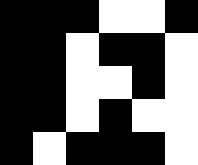[["black", "black", "black", "white", "white", "black"], ["black", "black", "white", "black", "black", "white"], ["black", "black", "white", "white", "black", "white"], ["black", "black", "white", "black", "white", "white"], ["black", "white", "black", "black", "black", "white"]]